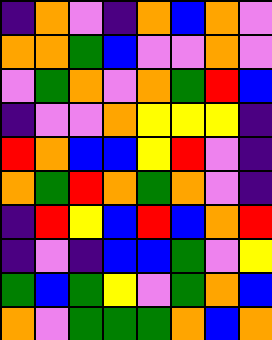[["indigo", "orange", "violet", "indigo", "orange", "blue", "orange", "violet"], ["orange", "orange", "green", "blue", "violet", "violet", "orange", "violet"], ["violet", "green", "orange", "violet", "orange", "green", "red", "blue"], ["indigo", "violet", "violet", "orange", "yellow", "yellow", "yellow", "indigo"], ["red", "orange", "blue", "blue", "yellow", "red", "violet", "indigo"], ["orange", "green", "red", "orange", "green", "orange", "violet", "indigo"], ["indigo", "red", "yellow", "blue", "red", "blue", "orange", "red"], ["indigo", "violet", "indigo", "blue", "blue", "green", "violet", "yellow"], ["green", "blue", "green", "yellow", "violet", "green", "orange", "blue"], ["orange", "violet", "green", "green", "green", "orange", "blue", "orange"]]